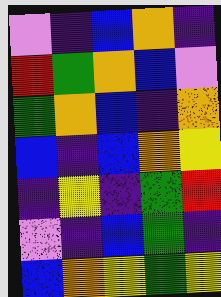[["violet", "indigo", "blue", "orange", "indigo"], ["red", "green", "orange", "blue", "violet"], ["green", "orange", "blue", "indigo", "orange"], ["blue", "indigo", "blue", "orange", "yellow"], ["indigo", "yellow", "indigo", "green", "red"], ["violet", "indigo", "blue", "green", "indigo"], ["blue", "orange", "yellow", "green", "yellow"]]